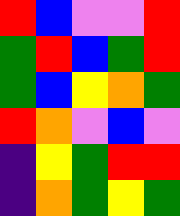[["red", "blue", "violet", "violet", "red"], ["green", "red", "blue", "green", "red"], ["green", "blue", "yellow", "orange", "green"], ["red", "orange", "violet", "blue", "violet"], ["indigo", "yellow", "green", "red", "red"], ["indigo", "orange", "green", "yellow", "green"]]